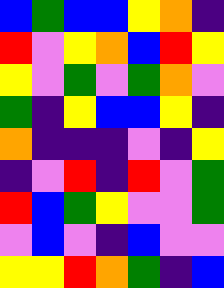[["blue", "green", "blue", "blue", "yellow", "orange", "indigo"], ["red", "violet", "yellow", "orange", "blue", "red", "yellow"], ["yellow", "violet", "green", "violet", "green", "orange", "violet"], ["green", "indigo", "yellow", "blue", "blue", "yellow", "indigo"], ["orange", "indigo", "indigo", "indigo", "violet", "indigo", "yellow"], ["indigo", "violet", "red", "indigo", "red", "violet", "green"], ["red", "blue", "green", "yellow", "violet", "violet", "green"], ["violet", "blue", "violet", "indigo", "blue", "violet", "violet"], ["yellow", "yellow", "red", "orange", "green", "indigo", "blue"]]